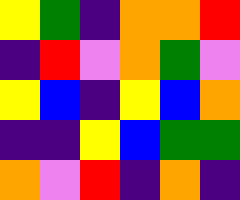[["yellow", "green", "indigo", "orange", "orange", "red"], ["indigo", "red", "violet", "orange", "green", "violet"], ["yellow", "blue", "indigo", "yellow", "blue", "orange"], ["indigo", "indigo", "yellow", "blue", "green", "green"], ["orange", "violet", "red", "indigo", "orange", "indigo"]]